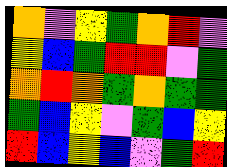[["orange", "violet", "yellow", "green", "orange", "red", "violet"], ["yellow", "blue", "green", "red", "red", "violet", "green"], ["orange", "red", "orange", "green", "orange", "green", "green"], ["green", "blue", "yellow", "violet", "green", "blue", "yellow"], ["red", "blue", "yellow", "blue", "violet", "green", "red"]]